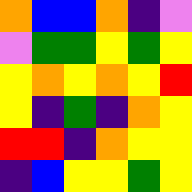[["orange", "blue", "blue", "orange", "indigo", "violet"], ["violet", "green", "green", "yellow", "green", "yellow"], ["yellow", "orange", "yellow", "orange", "yellow", "red"], ["yellow", "indigo", "green", "indigo", "orange", "yellow"], ["red", "red", "indigo", "orange", "yellow", "yellow"], ["indigo", "blue", "yellow", "yellow", "green", "yellow"]]